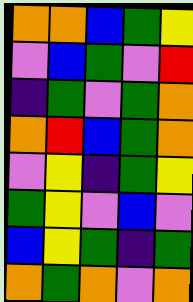[["orange", "orange", "blue", "green", "yellow"], ["violet", "blue", "green", "violet", "red"], ["indigo", "green", "violet", "green", "orange"], ["orange", "red", "blue", "green", "orange"], ["violet", "yellow", "indigo", "green", "yellow"], ["green", "yellow", "violet", "blue", "violet"], ["blue", "yellow", "green", "indigo", "green"], ["orange", "green", "orange", "violet", "orange"]]